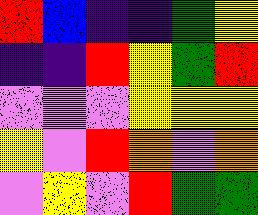[["red", "blue", "indigo", "indigo", "green", "yellow"], ["indigo", "indigo", "red", "yellow", "green", "red"], ["violet", "violet", "violet", "yellow", "yellow", "yellow"], ["yellow", "violet", "red", "orange", "violet", "orange"], ["violet", "yellow", "violet", "red", "green", "green"]]